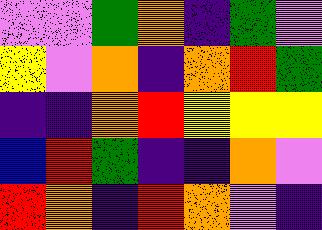[["violet", "violet", "green", "orange", "indigo", "green", "violet"], ["yellow", "violet", "orange", "indigo", "orange", "red", "green"], ["indigo", "indigo", "orange", "red", "yellow", "yellow", "yellow"], ["blue", "red", "green", "indigo", "indigo", "orange", "violet"], ["red", "orange", "indigo", "red", "orange", "violet", "indigo"]]